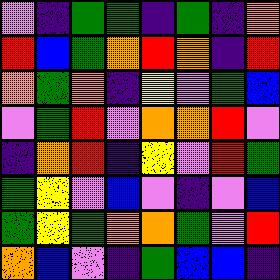[["violet", "indigo", "green", "green", "indigo", "green", "indigo", "orange"], ["red", "blue", "green", "orange", "red", "orange", "indigo", "red"], ["orange", "green", "orange", "indigo", "yellow", "violet", "green", "blue"], ["violet", "green", "red", "violet", "orange", "orange", "red", "violet"], ["indigo", "orange", "red", "indigo", "yellow", "violet", "red", "green"], ["green", "yellow", "violet", "blue", "violet", "indigo", "violet", "blue"], ["green", "yellow", "green", "orange", "orange", "green", "violet", "red"], ["orange", "blue", "violet", "indigo", "green", "blue", "blue", "indigo"]]